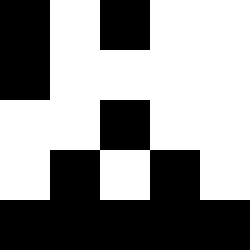[["black", "white", "black", "white", "white"], ["black", "white", "white", "white", "white"], ["white", "white", "black", "white", "white"], ["white", "black", "white", "black", "white"], ["black", "black", "black", "black", "black"]]